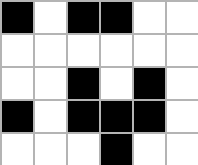[["black", "white", "black", "black", "white", "white"], ["white", "white", "white", "white", "white", "white"], ["white", "white", "black", "white", "black", "white"], ["black", "white", "black", "black", "black", "white"], ["white", "white", "white", "black", "white", "white"]]